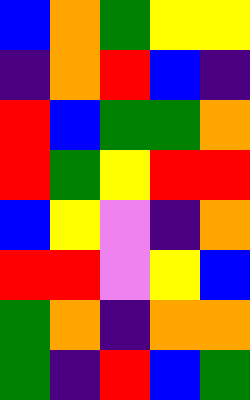[["blue", "orange", "green", "yellow", "yellow"], ["indigo", "orange", "red", "blue", "indigo"], ["red", "blue", "green", "green", "orange"], ["red", "green", "yellow", "red", "red"], ["blue", "yellow", "violet", "indigo", "orange"], ["red", "red", "violet", "yellow", "blue"], ["green", "orange", "indigo", "orange", "orange"], ["green", "indigo", "red", "blue", "green"]]